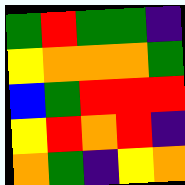[["green", "red", "green", "green", "indigo"], ["yellow", "orange", "orange", "orange", "green"], ["blue", "green", "red", "red", "red"], ["yellow", "red", "orange", "red", "indigo"], ["orange", "green", "indigo", "yellow", "orange"]]